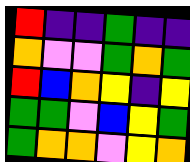[["red", "indigo", "indigo", "green", "indigo", "indigo"], ["orange", "violet", "violet", "green", "orange", "green"], ["red", "blue", "orange", "yellow", "indigo", "yellow"], ["green", "green", "violet", "blue", "yellow", "green"], ["green", "orange", "orange", "violet", "yellow", "orange"]]